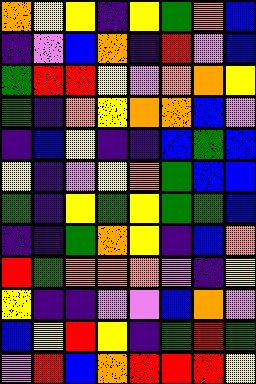[["orange", "yellow", "yellow", "indigo", "yellow", "green", "orange", "blue"], ["indigo", "violet", "blue", "orange", "indigo", "red", "violet", "blue"], ["green", "red", "red", "yellow", "violet", "orange", "orange", "yellow"], ["green", "indigo", "orange", "yellow", "orange", "orange", "blue", "violet"], ["indigo", "blue", "yellow", "indigo", "indigo", "blue", "green", "blue"], ["yellow", "indigo", "violet", "yellow", "orange", "green", "blue", "blue"], ["green", "indigo", "yellow", "green", "yellow", "green", "green", "blue"], ["indigo", "indigo", "green", "orange", "yellow", "indigo", "blue", "orange"], ["red", "green", "orange", "orange", "orange", "violet", "indigo", "yellow"], ["yellow", "indigo", "indigo", "violet", "violet", "blue", "orange", "violet"], ["blue", "yellow", "red", "yellow", "indigo", "green", "red", "green"], ["violet", "red", "blue", "orange", "red", "red", "red", "yellow"]]